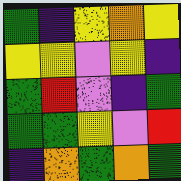[["green", "indigo", "yellow", "orange", "yellow"], ["yellow", "yellow", "violet", "yellow", "indigo"], ["green", "red", "violet", "indigo", "green"], ["green", "green", "yellow", "violet", "red"], ["indigo", "orange", "green", "orange", "green"]]